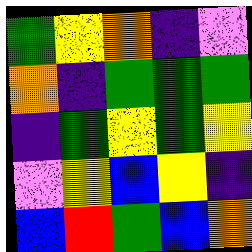[["green", "yellow", "orange", "indigo", "violet"], ["orange", "indigo", "green", "green", "green"], ["indigo", "green", "yellow", "green", "yellow"], ["violet", "yellow", "blue", "yellow", "indigo"], ["blue", "red", "green", "blue", "orange"]]